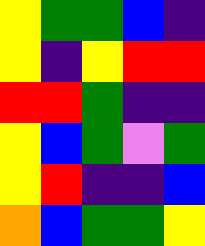[["yellow", "green", "green", "blue", "indigo"], ["yellow", "indigo", "yellow", "red", "red"], ["red", "red", "green", "indigo", "indigo"], ["yellow", "blue", "green", "violet", "green"], ["yellow", "red", "indigo", "indigo", "blue"], ["orange", "blue", "green", "green", "yellow"]]